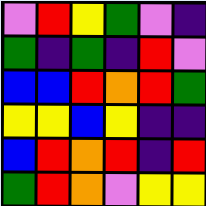[["violet", "red", "yellow", "green", "violet", "indigo"], ["green", "indigo", "green", "indigo", "red", "violet"], ["blue", "blue", "red", "orange", "red", "green"], ["yellow", "yellow", "blue", "yellow", "indigo", "indigo"], ["blue", "red", "orange", "red", "indigo", "red"], ["green", "red", "orange", "violet", "yellow", "yellow"]]